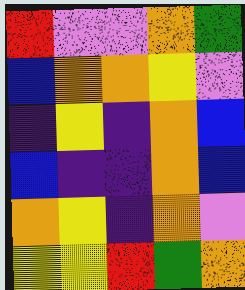[["red", "violet", "violet", "orange", "green"], ["blue", "orange", "orange", "yellow", "violet"], ["indigo", "yellow", "indigo", "orange", "blue"], ["blue", "indigo", "indigo", "orange", "blue"], ["orange", "yellow", "indigo", "orange", "violet"], ["yellow", "yellow", "red", "green", "orange"]]